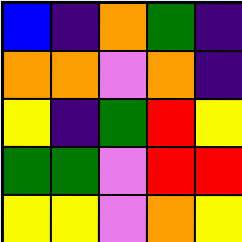[["blue", "indigo", "orange", "green", "indigo"], ["orange", "orange", "violet", "orange", "indigo"], ["yellow", "indigo", "green", "red", "yellow"], ["green", "green", "violet", "red", "red"], ["yellow", "yellow", "violet", "orange", "yellow"]]